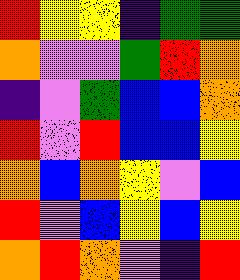[["red", "yellow", "yellow", "indigo", "green", "green"], ["orange", "violet", "violet", "green", "red", "orange"], ["indigo", "violet", "green", "blue", "blue", "orange"], ["red", "violet", "red", "blue", "blue", "yellow"], ["orange", "blue", "orange", "yellow", "violet", "blue"], ["red", "violet", "blue", "yellow", "blue", "yellow"], ["orange", "red", "orange", "violet", "indigo", "red"]]